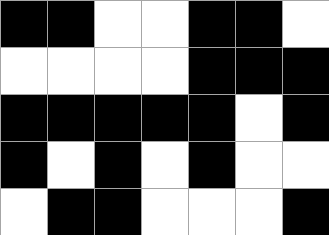[["black", "black", "white", "white", "black", "black", "white"], ["white", "white", "white", "white", "black", "black", "black"], ["black", "black", "black", "black", "black", "white", "black"], ["black", "white", "black", "white", "black", "white", "white"], ["white", "black", "black", "white", "white", "white", "black"]]